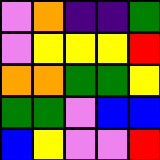[["violet", "orange", "indigo", "indigo", "green"], ["violet", "yellow", "yellow", "yellow", "red"], ["orange", "orange", "green", "green", "yellow"], ["green", "green", "violet", "blue", "blue"], ["blue", "yellow", "violet", "violet", "red"]]